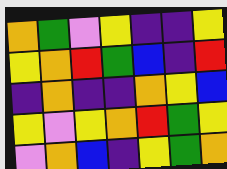[["orange", "green", "violet", "yellow", "indigo", "indigo", "yellow"], ["yellow", "orange", "red", "green", "blue", "indigo", "red"], ["indigo", "orange", "indigo", "indigo", "orange", "yellow", "blue"], ["yellow", "violet", "yellow", "orange", "red", "green", "yellow"], ["violet", "orange", "blue", "indigo", "yellow", "green", "orange"]]